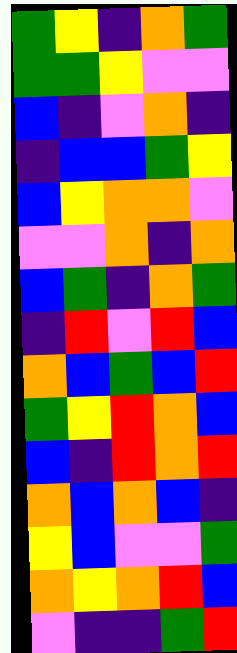[["green", "yellow", "indigo", "orange", "green"], ["green", "green", "yellow", "violet", "violet"], ["blue", "indigo", "violet", "orange", "indigo"], ["indigo", "blue", "blue", "green", "yellow"], ["blue", "yellow", "orange", "orange", "violet"], ["violet", "violet", "orange", "indigo", "orange"], ["blue", "green", "indigo", "orange", "green"], ["indigo", "red", "violet", "red", "blue"], ["orange", "blue", "green", "blue", "red"], ["green", "yellow", "red", "orange", "blue"], ["blue", "indigo", "red", "orange", "red"], ["orange", "blue", "orange", "blue", "indigo"], ["yellow", "blue", "violet", "violet", "green"], ["orange", "yellow", "orange", "red", "blue"], ["violet", "indigo", "indigo", "green", "red"]]